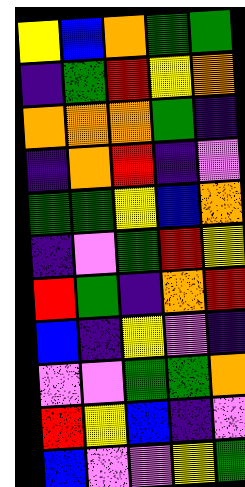[["yellow", "blue", "orange", "green", "green"], ["indigo", "green", "red", "yellow", "orange"], ["orange", "orange", "orange", "green", "indigo"], ["indigo", "orange", "red", "indigo", "violet"], ["green", "green", "yellow", "blue", "orange"], ["indigo", "violet", "green", "red", "yellow"], ["red", "green", "indigo", "orange", "red"], ["blue", "indigo", "yellow", "violet", "indigo"], ["violet", "violet", "green", "green", "orange"], ["red", "yellow", "blue", "indigo", "violet"], ["blue", "violet", "violet", "yellow", "green"]]